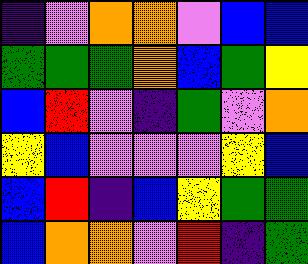[["indigo", "violet", "orange", "orange", "violet", "blue", "blue"], ["green", "green", "green", "orange", "blue", "green", "yellow"], ["blue", "red", "violet", "indigo", "green", "violet", "orange"], ["yellow", "blue", "violet", "violet", "violet", "yellow", "blue"], ["blue", "red", "indigo", "blue", "yellow", "green", "green"], ["blue", "orange", "orange", "violet", "red", "indigo", "green"]]